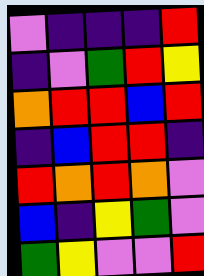[["violet", "indigo", "indigo", "indigo", "red"], ["indigo", "violet", "green", "red", "yellow"], ["orange", "red", "red", "blue", "red"], ["indigo", "blue", "red", "red", "indigo"], ["red", "orange", "red", "orange", "violet"], ["blue", "indigo", "yellow", "green", "violet"], ["green", "yellow", "violet", "violet", "red"]]